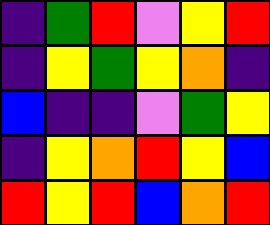[["indigo", "green", "red", "violet", "yellow", "red"], ["indigo", "yellow", "green", "yellow", "orange", "indigo"], ["blue", "indigo", "indigo", "violet", "green", "yellow"], ["indigo", "yellow", "orange", "red", "yellow", "blue"], ["red", "yellow", "red", "blue", "orange", "red"]]